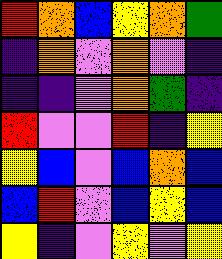[["red", "orange", "blue", "yellow", "orange", "green"], ["indigo", "orange", "violet", "orange", "violet", "indigo"], ["indigo", "indigo", "violet", "orange", "green", "indigo"], ["red", "violet", "violet", "red", "indigo", "yellow"], ["yellow", "blue", "violet", "blue", "orange", "blue"], ["blue", "red", "violet", "blue", "yellow", "blue"], ["yellow", "indigo", "violet", "yellow", "violet", "yellow"]]